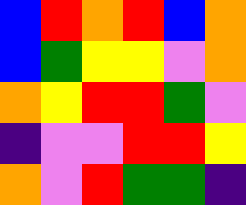[["blue", "red", "orange", "red", "blue", "orange"], ["blue", "green", "yellow", "yellow", "violet", "orange"], ["orange", "yellow", "red", "red", "green", "violet"], ["indigo", "violet", "violet", "red", "red", "yellow"], ["orange", "violet", "red", "green", "green", "indigo"]]